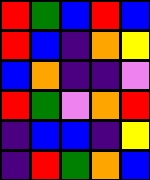[["red", "green", "blue", "red", "blue"], ["red", "blue", "indigo", "orange", "yellow"], ["blue", "orange", "indigo", "indigo", "violet"], ["red", "green", "violet", "orange", "red"], ["indigo", "blue", "blue", "indigo", "yellow"], ["indigo", "red", "green", "orange", "blue"]]